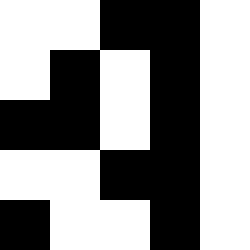[["white", "white", "black", "black", "white"], ["white", "black", "white", "black", "white"], ["black", "black", "white", "black", "white"], ["white", "white", "black", "black", "white"], ["black", "white", "white", "black", "white"]]